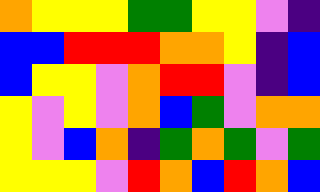[["orange", "yellow", "yellow", "yellow", "green", "green", "yellow", "yellow", "violet", "indigo"], ["blue", "blue", "red", "red", "red", "orange", "orange", "yellow", "indigo", "blue"], ["blue", "yellow", "yellow", "violet", "orange", "red", "red", "violet", "indigo", "blue"], ["yellow", "violet", "yellow", "violet", "orange", "blue", "green", "violet", "orange", "orange"], ["yellow", "violet", "blue", "orange", "indigo", "green", "orange", "green", "violet", "green"], ["yellow", "yellow", "yellow", "violet", "red", "orange", "blue", "red", "orange", "blue"]]